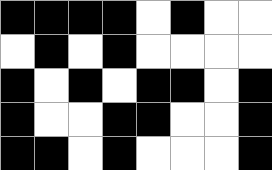[["black", "black", "black", "black", "white", "black", "white", "white"], ["white", "black", "white", "black", "white", "white", "white", "white"], ["black", "white", "black", "white", "black", "black", "white", "black"], ["black", "white", "white", "black", "black", "white", "white", "black"], ["black", "black", "white", "black", "white", "white", "white", "black"]]